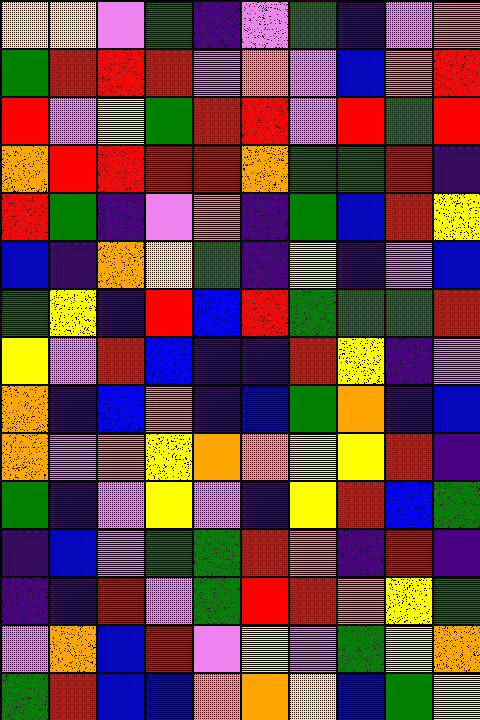[["yellow", "yellow", "violet", "green", "indigo", "violet", "green", "indigo", "violet", "orange"], ["green", "red", "red", "red", "violet", "orange", "violet", "blue", "orange", "red"], ["red", "violet", "yellow", "green", "red", "red", "violet", "red", "green", "red"], ["orange", "red", "red", "red", "red", "orange", "green", "green", "red", "indigo"], ["red", "green", "indigo", "violet", "orange", "indigo", "green", "blue", "red", "yellow"], ["blue", "indigo", "orange", "yellow", "green", "indigo", "yellow", "indigo", "violet", "blue"], ["green", "yellow", "indigo", "red", "blue", "red", "green", "green", "green", "red"], ["yellow", "violet", "red", "blue", "indigo", "indigo", "red", "yellow", "indigo", "violet"], ["orange", "indigo", "blue", "orange", "indigo", "blue", "green", "orange", "indigo", "blue"], ["orange", "violet", "orange", "yellow", "orange", "orange", "yellow", "yellow", "red", "indigo"], ["green", "indigo", "violet", "yellow", "violet", "indigo", "yellow", "red", "blue", "green"], ["indigo", "blue", "violet", "green", "green", "red", "orange", "indigo", "red", "indigo"], ["indigo", "indigo", "red", "violet", "green", "red", "red", "orange", "yellow", "green"], ["violet", "orange", "blue", "red", "violet", "yellow", "violet", "green", "yellow", "orange"], ["green", "red", "blue", "blue", "orange", "orange", "yellow", "blue", "green", "yellow"]]